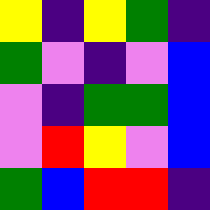[["yellow", "indigo", "yellow", "green", "indigo"], ["green", "violet", "indigo", "violet", "blue"], ["violet", "indigo", "green", "green", "blue"], ["violet", "red", "yellow", "violet", "blue"], ["green", "blue", "red", "red", "indigo"]]